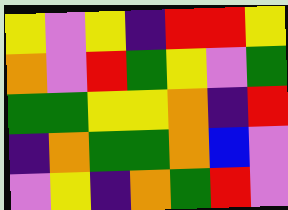[["yellow", "violet", "yellow", "indigo", "red", "red", "yellow"], ["orange", "violet", "red", "green", "yellow", "violet", "green"], ["green", "green", "yellow", "yellow", "orange", "indigo", "red"], ["indigo", "orange", "green", "green", "orange", "blue", "violet"], ["violet", "yellow", "indigo", "orange", "green", "red", "violet"]]